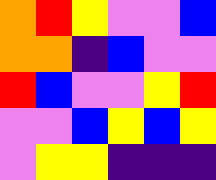[["orange", "red", "yellow", "violet", "violet", "blue"], ["orange", "orange", "indigo", "blue", "violet", "violet"], ["red", "blue", "violet", "violet", "yellow", "red"], ["violet", "violet", "blue", "yellow", "blue", "yellow"], ["violet", "yellow", "yellow", "indigo", "indigo", "indigo"]]